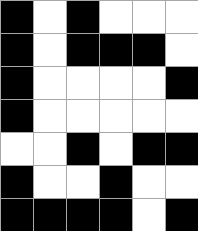[["black", "white", "black", "white", "white", "white"], ["black", "white", "black", "black", "black", "white"], ["black", "white", "white", "white", "white", "black"], ["black", "white", "white", "white", "white", "white"], ["white", "white", "black", "white", "black", "black"], ["black", "white", "white", "black", "white", "white"], ["black", "black", "black", "black", "white", "black"]]